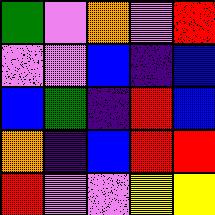[["green", "violet", "orange", "violet", "red"], ["violet", "violet", "blue", "indigo", "blue"], ["blue", "green", "indigo", "red", "blue"], ["orange", "indigo", "blue", "red", "red"], ["red", "violet", "violet", "yellow", "yellow"]]